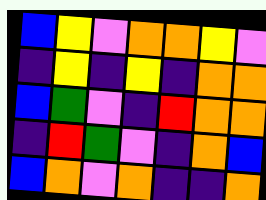[["blue", "yellow", "violet", "orange", "orange", "yellow", "violet"], ["indigo", "yellow", "indigo", "yellow", "indigo", "orange", "orange"], ["blue", "green", "violet", "indigo", "red", "orange", "orange"], ["indigo", "red", "green", "violet", "indigo", "orange", "blue"], ["blue", "orange", "violet", "orange", "indigo", "indigo", "orange"]]